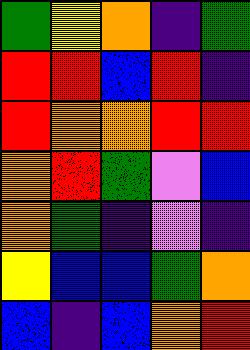[["green", "yellow", "orange", "indigo", "green"], ["red", "red", "blue", "red", "indigo"], ["red", "orange", "orange", "red", "red"], ["orange", "red", "green", "violet", "blue"], ["orange", "green", "indigo", "violet", "indigo"], ["yellow", "blue", "blue", "green", "orange"], ["blue", "indigo", "blue", "orange", "red"]]